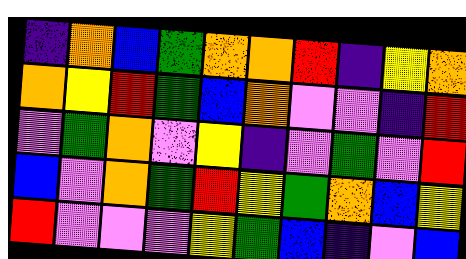[["indigo", "orange", "blue", "green", "orange", "orange", "red", "indigo", "yellow", "orange"], ["orange", "yellow", "red", "green", "blue", "orange", "violet", "violet", "indigo", "red"], ["violet", "green", "orange", "violet", "yellow", "indigo", "violet", "green", "violet", "red"], ["blue", "violet", "orange", "green", "red", "yellow", "green", "orange", "blue", "yellow"], ["red", "violet", "violet", "violet", "yellow", "green", "blue", "indigo", "violet", "blue"]]